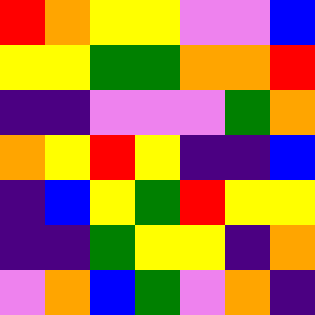[["red", "orange", "yellow", "yellow", "violet", "violet", "blue"], ["yellow", "yellow", "green", "green", "orange", "orange", "red"], ["indigo", "indigo", "violet", "violet", "violet", "green", "orange"], ["orange", "yellow", "red", "yellow", "indigo", "indigo", "blue"], ["indigo", "blue", "yellow", "green", "red", "yellow", "yellow"], ["indigo", "indigo", "green", "yellow", "yellow", "indigo", "orange"], ["violet", "orange", "blue", "green", "violet", "orange", "indigo"]]